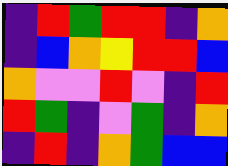[["indigo", "red", "green", "red", "red", "indigo", "orange"], ["indigo", "blue", "orange", "yellow", "red", "red", "blue"], ["orange", "violet", "violet", "red", "violet", "indigo", "red"], ["red", "green", "indigo", "violet", "green", "indigo", "orange"], ["indigo", "red", "indigo", "orange", "green", "blue", "blue"]]